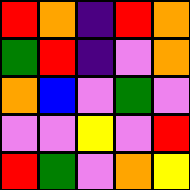[["red", "orange", "indigo", "red", "orange"], ["green", "red", "indigo", "violet", "orange"], ["orange", "blue", "violet", "green", "violet"], ["violet", "violet", "yellow", "violet", "red"], ["red", "green", "violet", "orange", "yellow"]]